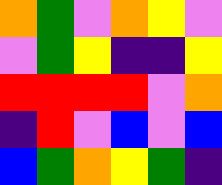[["orange", "green", "violet", "orange", "yellow", "violet"], ["violet", "green", "yellow", "indigo", "indigo", "yellow"], ["red", "red", "red", "red", "violet", "orange"], ["indigo", "red", "violet", "blue", "violet", "blue"], ["blue", "green", "orange", "yellow", "green", "indigo"]]